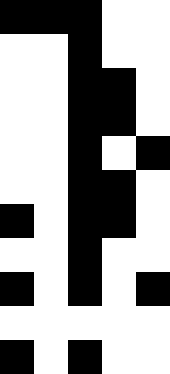[["black", "black", "black", "white", "white"], ["white", "white", "black", "white", "white"], ["white", "white", "black", "black", "white"], ["white", "white", "black", "black", "white"], ["white", "white", "black", "white", "black"], ["white", "white", "black", "black", "white"], ["black", "white", "black", "black", "white"], ["white", "white", "black", "white", "white"], ["black", "white", "black", "white", "black"], ["white", "white", "white", "white", "white"], ["black", "white", "black", "white", "white"]]